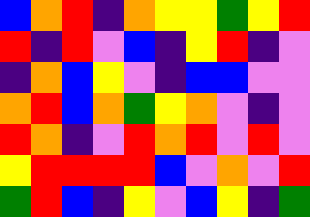[["blue", "orange", "red", "indigo", "orange", "yellow", "yellow", "green", "yellow", "red"], ["red", "indigo", "red", "violet", "blue", "indigo", "yellow", "red", "indigo", "violet"], ["indigo", "orange", "blue", "yellow", "violet", "indigo", "blue", "blue", "violet", "violet"], ["orange", "red", "blue", "orange", "green", "yellow", "orange", "violet", "indigo", "violet"], ["red", "orange", "indigo", "violet", "red", "orange", "red", "violet", "red", "violet"], ["yellow", "red", "red", "red", "red", "blue", "violet", "orange", "violet", "red"], ["green", "red", "blue", "indigo", "yellow", "violet", "blue", "yellow", "indigo", "green"]]